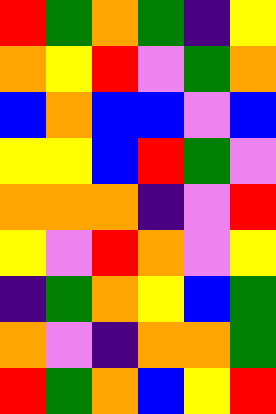[["red", "green", "orange", "green", "indigo", "yellow"], ["orange", "yellow", "red", "violet", "green", "orange"], ["blue", "orange", "blue", "blue", "violet", "blue"], ["yellow", "yellow", "blue", "red", "green", "violet"], ["orange", "orange", "orange", "indigo", "violet", "red"], ["yellow", "violet", "red", "orange", "violet", "yellow"], ["indigo", "green", "orange", "yellow", "blue", "green"], ["orange", "violet", "indigo", "orange", "orange", "green"], ["red", "green", "orange", "blue", "yellow", "red"]]